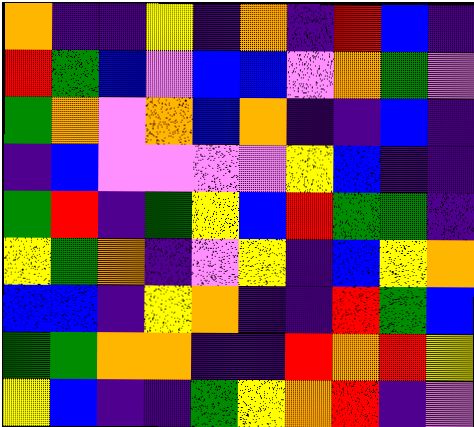[["orange", "indigo", "indigo", "yellow", "indigo", "orange", "indigo", "red", "blue", "indigo"], ["red", "green", "blue", "violet", "blue", "blue", "violet", "orange", "green", "violet"], ["green", "orange", "violet", "orange", "blue", "orange", "indigo", "indigo", "blue", "indigo"], ["indigo", "blue", "violet", "violet", "violet", "violet", "yellow", "blue", "indigo", "indigo"], ["green", "red", "indigo", "green", "yellow", "blue", "red", "green", "green", "indigo"], ["yellow", "green", "orange", "indigo", "violet", "yellow", "indigo", "blue", "yellow", "orange"], ["blue", "blue", "indigo", "yellow", "orange", "indigo", "indigo", "red", "green", "blue"], ["green", "green", "orange", "orange", "indigo", "indigo", "red", "orange", "red", "yellow"], ["yellow", "blue", "indigo", "indigo", "green", "yellow", "orange", "red", "indigo", "violet"]]